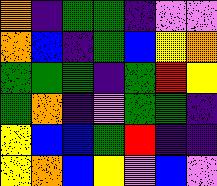[["orange", "indigo", "green", "green", "indigo", "violet", "violet"], ["orange", "blue", "indigo", "green", "blue", "yellow", "orange"], ["green", "green", "green", "indigo", "green", "red", "yellow"], ["green", "orange", "indigo", "violet", "green", "green", "indigo"], ["yellow", "blue", "blue", "green", "red", "indigo", "indigo"], ["yellow", "orange", "blue", "yellow", "violet", "blue", "violet"]]